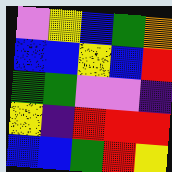[["violet", "yellow", "blue", "green", "orange"], ["blue", "blue", "yellow", "blue", "red"], ["green", "green", "violet", "violet", "indigo"], ["yellow", "indigo", "red", "red", "red"], ["blue", "blue", "green", "red", "yellow"]]